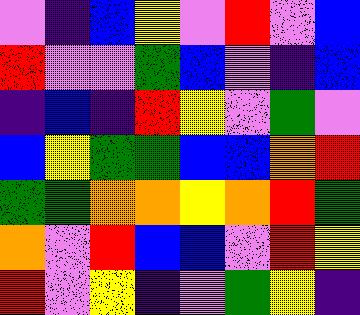[["violet", "indigo", "blue", "yellow", "violet", "red", "violet", "blue"], ["red", "violet", "violet", "green", "blue", "violet", "indigo", "blue"], ["indigo", "blue", "indigo", "red", "yellow", "violet", "green", "violet"], ["blue", "yellow", "green", "green", "blue", "blue", "orange", "red"], ["green", "green", "orange", "orange", "yellow", "orange", "red", "green"], ["orange", "violet", "red", "blue", "blue", "violet", "red", "yellow"], ["red", "violet", "yellow", "indigo", "violet", "green", "yellow", "indigo"]]